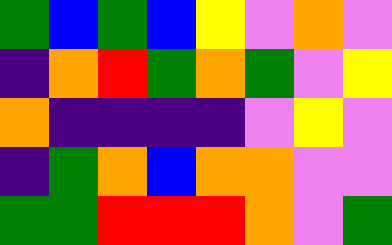[["green", "blue", "green", "blue", "yellow", "violet", "orange", "violet"], ["indigo", "orange", "red", "green", "orange", "green", "violet", "yellow"], ["orange", "indigo", "indigo", "indigo", "indigo", "violet", "yellow", "violet"], ["indigo", "green", "orange", "blue", "orange", "orange", "violet", "violet"], ["green", "green", "red", "red", "red", "orange", "violet", "green"]]